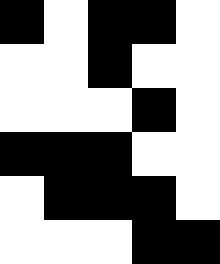[["black", "white", "black", "black", "white"], ["white", "white", "black", "white", "white"], ["white", "white", "white", "black", "white"], ["black", "black", "black", "white", "white"], ["white", "black", "black", "black", "white"], ["white", "white", "white", "black", "black"]]